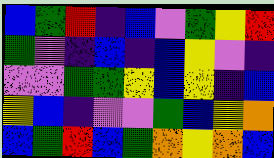[["blue", "green", "red", "indigo", "blue", "violet", "green", "yellow", "red"], ["green", "violet", "indigo", "blue", "indigo", "blue", "yellow", "violet", "indigo"], ["violet", "violet", "green", "green", "yellow", "blue", "yellow", "indigo", "blue"], ["yellow", "blue", "indigo", "violet", "violet", "green", "blue", "yellow", "orange"], ["blue", "green", "red", "blue", "green", "orange", "yellow", "orange", "blue"]]